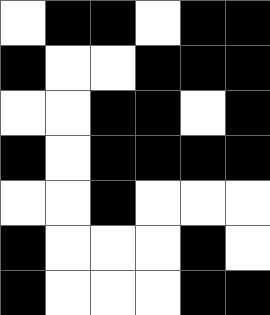[["white", "black", "black", "white", "black", "black"], ["black", "white", "white", "black", "black", "black"], ["white", "white", "black", "black", "white", "black"], ["black", "white", "black", "black", "black", "black"], ["white", "white", "black", "white", "white", "white"], ["black", "white", "white", "white", "black", "white"], ["black", "white", "white", "white", "black", "black"]]